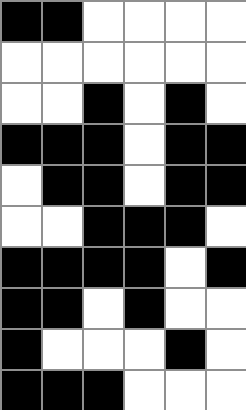[["black", "black", "white", "white", "white", "white"], ["white", "white", "white", "white", "white", "white"], ["white", "white", "black", "white", "black", "white"], ["black", "black", "black", "white", "black", "black"], ["white", "black", "black", "white", "black", "black"], ["white", "white", "black", "black", "black", "white"], ["black", "black", "black", "black", "white", "black"], ["black", "black", "white", "black", "white", "white"], ["black", "white", "white", "white", "black", "white"], ["black", "black", "black", "white", "white", "white"]]